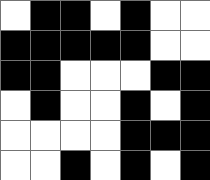[["white", "black", "black", "white", "black", "white", "white"], ["black", "black", "black", "black", "black", "white", "white"], ["black", "black", "white", "white", "white", "black", "black"], ["white", "black", "white", "white", "black", "white", "black"], ["white", "white", "white", "white", "black", "black", "black"], ["white", "white", "black", "white", "black", "white", "black"]]